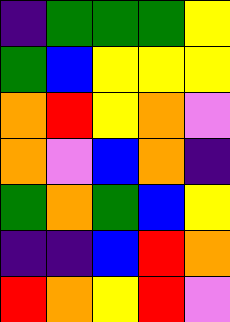[["indigo", "green", "green", "green", "yellow"], ["green", "blue", "yellow", "yellow", "yellow"], ["orange", "red", "yellow", "orange", "violet"], ["orange", "violet", "blue", "orange", "indigo"], ["green", "orange", "green", "blue", "yellow"], ["indigo", "indigo", "blue", "red", "orange"], ["red", "orange", "yellow", "red", "violet"]]